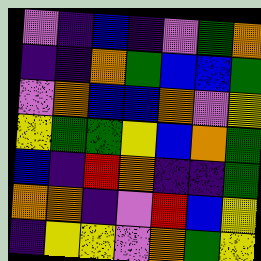[["violet", "indigo", "blue", "indigo", "violet", "green", "orange"], ["indigo", "indigo", "orange", "green", "blue", "blue", "green"], ["violet", "orange", "blue", "blue", "orange", "violet", "yellow"], ["yellow", "green", "green", "yellow", "blue", "orange", "green"], ["blue", "indigo", "red", "orange", "indigo", "indigo", "green"], ["orange", "orange", "indigo", "violet", "red", "blue", "yellow"], ["indigo", "yellow", "yellow", "violet", "orange", "green", "yellow"]]